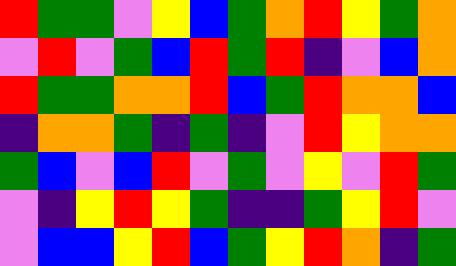[["red", "green", "green", "violet", "yellow", "blue", "green", "orange", "red", "yellow", "green", "orange"], ["violet", "red", "violet", "green", "blue", "red", "green", "red", "indigo", "violet", "blue", "orange"], ["red", "green", "green", "orange", "orange", "red", "blue", "green", "red", "orange", "orange", "blue"], ["indigo", "orange", "orange", "green", "indigo", "green", "indigo", "violet", "red", "yellow", "orange", "orange"], ["green", "blue", "violet", "blue", "red", "violet", "green", "violet", "yellow", "violet", "red", "green"], ["violet", "indigo", "yellow", "red", "yellow", "green", "indigo", "indigo", "green", "yellow", "red", "violet"], ["violet", "blue", "blue", "yellow", "red", "blue", "green", "yellow", "red", "orange", "indigo", "green"]]